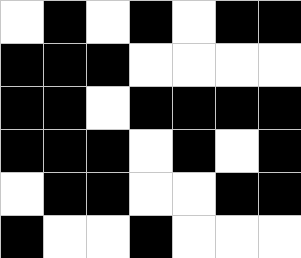[["white", "black", "white", "black", "white", "black", "black"], ["black", "black", "black", "white", "white", "white", "white"], ["black", "black", "white", "black", "black", "black", "black"], ["black", "black", "black", "white", "black", "white", "black"], ["white", "black", "black", "white", "white", "black", "black"], ["black", "white", "white", "black", "white", "white", "white"]]